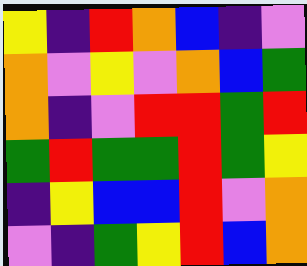[["yellow", "indigo", "red", "orange", "blue", "indigo", "violet"], ["orange", "violet", "yellow", "violet", "orange", "blue", "green"], ["orange", "indigo", "violet", "red", "red", "green", "red"], ["green", "red", "green", "green", "red", "green", "yellow"], ["indigo", "yellow", "blue", "blue", "red", "violet", "orange"], ["violet", "indigo", "green", "yellow", "red", "blue", "orange"]]